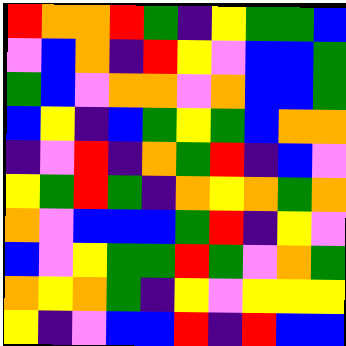[["red", "orange", "orange", "red", "green", "indigo", "yellow", "green", "green", "blue"], ["violet", "blue", "orange", "indigo", "red", "yellow", "violet", "blue", "blue", "green"], ["green", "blue", "violet", "orange", "orange", "violet", "orange", "blue", "blue", "green"], ["blue", "yellow", "indigo", "blue", "green", "yellow", "green", "blue", "orange", "orange"], ["indigo", "violet", "red", "indigo", "orange", "green", "red", "indigo", "blue", "violet"], ["yellow", "green", "red", "green", "indigo", "orange", "yellow", "orange", "green", "orange"], ["orange", "violet", "blue", "blue", "blue", "green", "red", "indigo", "yellow", "violet"], ["blue", "violet", "yellow", "green", "green", "red", "green", "violet", "orange", "green"], ["orange", "yellow", "orange", "green", "indigo", "yellow", "violet", "yellow", "yellow", "yellow"], ["yellow", "indigo", "violet", "blue", "blue", "red", "indigo", "red", "blue", "blue"]]